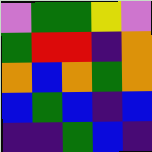[["violet", "green", "green", "yellow", "violet"], ["green", "red", "red", "indigo", "orange"], ["orange", "blue", "orange", "green", "orange"], ["blue", "green", "blue", "indigo", "blue"], ["indigo", "indigo", "green", "blue", "indigo"]]